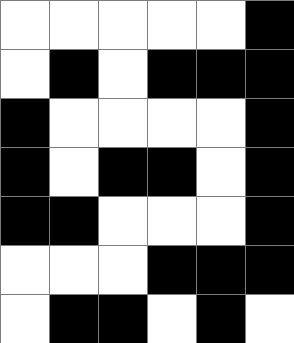[["white", "white", "white", "white", "white", "black"], ["white", "black", "white", "black", "black", "black"], ["black", "white", "white", "white", "white", "black"], ["black", "white", "black", "black", "white", "black"], ["black", "black", "white", "white", "white", "black"], ["white", "white", "white", "black", "black", "black"], ["white", "black", "black", "white", "black", "white"]]